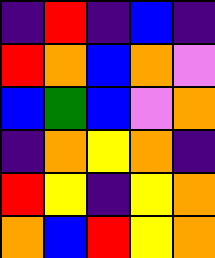[["indigo", "red", "indigo", "blue", "indigo"], ["red", "orange", "blue", "orange", "violet"], ["blue", "green", "blue", "violet", "orange"], ["indigo", "orange", "yellow", "orange", "indigo"], ["red", "yellow", "indigo", "yellow", "orange"], ["orange", "blue", "red", "yellow", "orange"]]